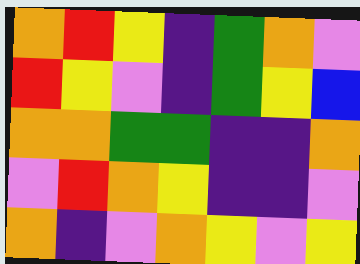[["orange", "red", "yellow", "indigo", "green", "orange", "violet"], ["red", "yellow", "violet", "indigo", "green", "yellow", "blue"], ["orange", "orange", "green", "green", "indigo", "indigo", "orange"], ["violet", "red", "orange", "yellow", "indigo", "indigo", "violet"], ["orange", "indigo", "violet", "orange", "yellow", "violet", "yellow"]]